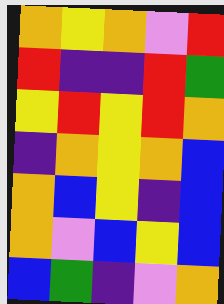[["orange", "yellow", "orange", "violet", "red"], ["red", "indigo", "indigo", "red", "green"], ["yellow", "red", "yellow", "red", "orange"], ["indigo", "orange", "yellow", "orange", "blue"], ["orange", "blue", "yellow", "indigo", "blue"], ["orange", "violet", "blue", "yellow", "blue"], ["blue", "green", "indigo", "violet", "orange"]]